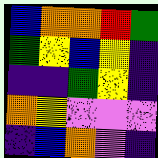[["blue", "orange", "orange", "red", "green"], ["green", "yellow", "blue", "yellow", "indigo"], ["indigo", "indigo", "green", "yellow", "indigo"], ["orange", "yellow", "violet", "violet", "violet"], ["indigo", "blue", "orange", "violet", "indigo"]]